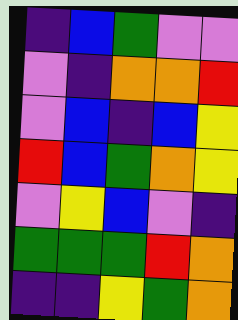[["indigo", "blue", "green", "violet", "violet"], ["violet", "indigo", "orange", "orange", "red"], ["violet", "blue", "indigo", "blue", "yellow"], ["red", "blue", "green", "orange", "yellow"], ["violet", "yellow", "blue", "violet", "indigo"], ["green", "green", "green", "red", "orange"], ["indigo", "indigo", "yellow", "green", "orange"]]